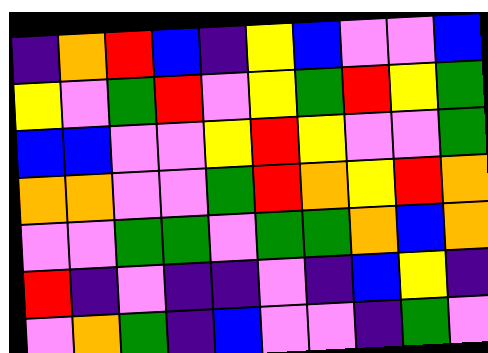[["indigo", "orange", "red", "blue", "indigo", "yellow", "blue", "violet", "violet", "blue"], ["yellow", "violet", "green", "red", "violet", "yellow", "green", "red", "yellow", "green"], ["blue", "blue", "violet", "violet", "yellow", "red", "yellow", "violet", "violet", "green"], ["orange", "orange", "violet", "violet", "green", "red", "orange", "yellow", "red", "orange"], ["violet", "violet", "green", "green", "violet", "green", "green", "orange", "blue", "orange"], ["red", "indigo", "violet", "indigo", "indigo", "violet", "indigo", "blue", "yellow", "indigo"], ["violet", "orange", "green", "indigo", "blue", "violet", "violet", "indigo", "green", "violet"]]